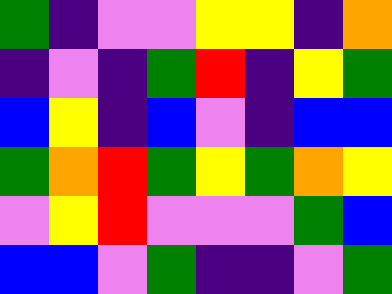[["green", "indigo", "violet", "violet", "yellow", "yellow", "indigo", "orange"], ["indigo", "violet", "indigo", "green", "red", "indigo", "yellow", "green"], ["blue", "yellow", "indigo", "blue", "violet", "indigo", "blue", "blue"], ["green", "orange", "red", "green", "yellow", "green", "orange", "yellow"], ["violet", "yellow", "red", "violet", "violet", "violet", "green", "blue"], ["blue", "blue", "violet", "green", "indigo", "indigo", "violet", "green"]]